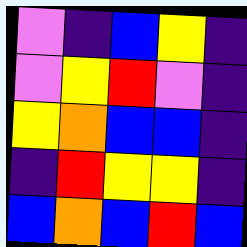[["violet", "indigo", "blue", "yellow", "indigo"], ["violet", "yellow", "red", "violet", "indigo"], ["yellow", "orange", "blue", "blue", "indigo"], ["indigo", "red", "yellow", "yellow", "indigo"], ["blue", "orange", "blue", "red", "blue"]]